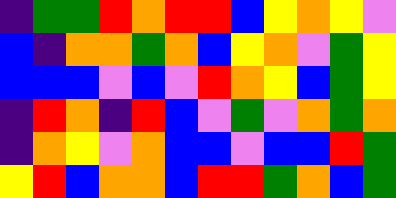[["indigo", "green", "green", "red", "orange", "red", "red", "blue", "yellow", "orange", "yellow", "violet"], ["blue", "indigo", "orange", "orange", "green", "orange", "blue", "yellow", "orange", "violet", "green", "yellow"], ["blue", "blue", "blue", "violet", "blue", "violet", "red", "orange", "yellow", "blue", "green", "yellow"], ["indigo", "red", "orange", "indigo", "red", "blue", "violet", "green", "violet", "orange", "green", "orange"], ["indigo", "orange", "yellow", "violet", "orange", "blue", "blue", "violet", "blue", "blue", "red", "green"], ["yellow", "red", "blue", "orange", "orange", "blue", "red", "red", "green", "orange", "blue", "green"]]